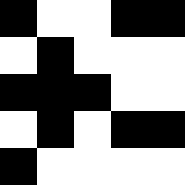[["black", "white", "white", "black", "black"], ["white", "black", "white", "white", "white"], ["black", "black", "black", "white", "white"], ["white", "black", "white", "black", "black"], ["black", "white", "white", "white", "white"]]